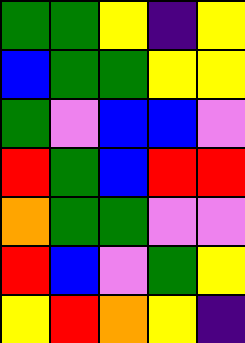[["green", "green", "yellow", "indigo", "yellow"], ["blue", "green", "green", "yellow", "yellow"], ["green", "violet", "blue", "blue", "violet"], ["red", "green", "blue", "red", "red"], ["orange", "green", "green", "violet", "violet"], ["red", "blue", "violet", "green", "yellow"], ["yellow", "red", "orange", "yellow", "indigo"]]